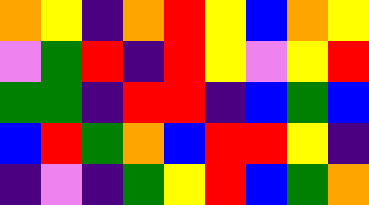[["orange", "yellow", "indigo", "orange", "red", "yellow", "blue", "orange", "yellow"], ["violet", "green", "red", "indigo", "red", "yellow", "violet", "yellow", "red"], ["green", "green", "indigo", "red", "red", "indigo", "blue", "green", "blue"], ["blue", "red", "green", "orange", "blue", "red", "red", "yellow", "indigo"], ["indigo", "violet", "indigo", "green", "yellow", "red", "blue", "green", "orange"]]